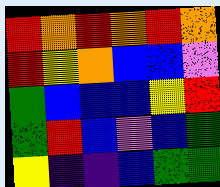[["red", "orange", "red", "orange", "red", "orange"], ["red", "yellow", "orange", "blue", "blue", "violet"], ["green", "blue", "blue", "blue", "yellow", "red"], ["green", "red", "blue", "violet", "blue", "green"], ["yellow", "indigo", "indigo", "blue", "green", "green"]]